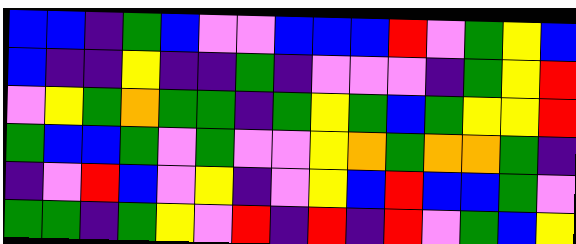[["blue", "blue", "indigo", "green", "blue", "violet", "violet", "blue", "blue", "blue", "red", "violet", "green", "yellow", "blue"], ["blue", "indigo", "indigo", "yellow", "indigo", "indigo", "green", "indigo", "violet", "violet", "violet", "indigo", "green", "yellow", "red"], ["violet", "yellow", "green", "orange", "green", "green", "indigo", "green", "yellow", "green", "blue", "green", "yellow", "yellow", "red"], ["green", "blue", "blue", "green", "violet", "green", "violet", "violet", "yellow", "orange", "green", "orange", "orange", "green", "indigo"], ["indigo", "violet", "red", "blue", "violet", "yellow", "indigo", "violet", "yellow", "blue", "red", "blue", "blue", "green", "violet"], ["green", "green", "indigo", "green", "yellow", "violet", "red", "indigo", "red", "indigo", "red", "violet", "green", "blue", "yellow"]]